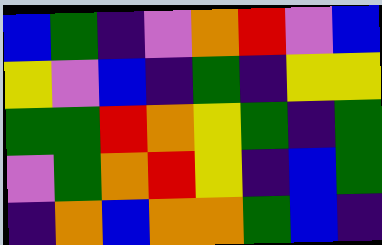[["blue", "green", "indigo", "violet", "orange", "red", "violet", "blue"], ["yellow", "violet", "blue", "indigo", "green", "indigo", "yellow", "yellow"], ["green", "green", "red", "orange", "yellow", "green", "indigo", "green"], ["violet", "green", "orange", "red", "yellow", "indigo", "blue", "green"], ["indigo", "orange", "blue", "orange", "orange", "green", "blue", "indigo"]]